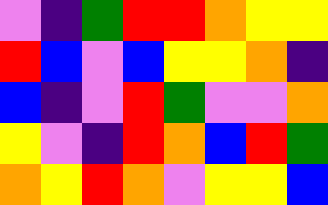[["violet", "indigo", "green", "red", "red", "orange", "yellow", "yellow"], ["red", "blue", "violet", "blue", "yellow", "yellow", "orange", "indigo"], ["blue", "indigo", "violet", "red", "green", "violet", "violet", "orange"], ["yellow", "violet", "indigo", "red", "orange", "blue", "red", "green"], ["orange", "yellow", "red", "orange", "violet", "yellow", "yellow", "blue"]]